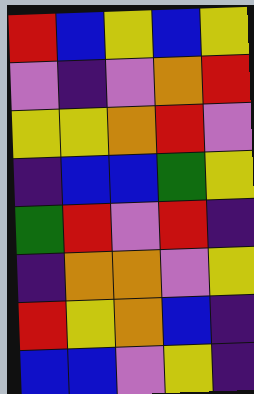[["red", "blue", "yellow", "blue", "yellow"], ["violet", "indigo", "violet", "orange", "red"], ["yellow", "yellow", "orange", "red", "violet"], ["indigo", "blue", "blue", "green", "yellow"], ["green", "red", "violet", "red", "indigo"], ["indigo", "orange", "orange", "violet", "yellow"], ["red", "yellow", "orange", "blue", "indigo"], ["blue", "blue", "violet", "yellow", "indigo"]]